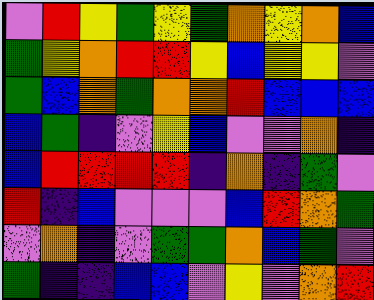[["violet", "red", "yellow", "green", "yellow", "green", "orange", "yellow", "orange", "blue"], ["green", "yellow", "orange", "red", "red", "yellow", "blue", "yellow", "yellow", "violet"], ["green", "blue", "orange", "green", "orange", "orange", "red", "blue", "blue", "blue"], ["blue", "green", "indigo", "violet", "yellow", "blue", "violet", "violet", "orange", "indigo"], ["blue", "red", "red", "red", "red", "indigo", "orange", "indigo", "green", "violet"], ["red", "indigo", "blue", "violet", "violet", "violet", "blue", "red", "orange", "green"], ["violet", "orange", "indigo", "violet", "green", "green", "orange", "blue", "green", "violet"], ["green", "indigo", "indigo", "blue", "blue", "violet", "yellow", "violet", "orange", "red"]]